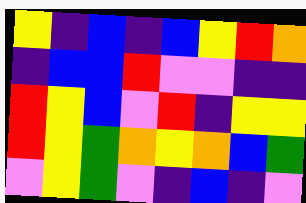[["yellow", "indigo", "blue", "indigo", "blue", "yellow", "red", "orange"], ["indigo", "blue", "blue", "red", "violet", "violet", "indigo", "indigo"], ["red", "yellow", "blue", "violet", "red", "indigo", "yellow", "yellow"], ["red", "yellow", "green", "orange", "yellow", "orange", "blue", "green"], ["violet", "yellow", "green", "violet", "indigo", "blue", "indigo", "violet"]]